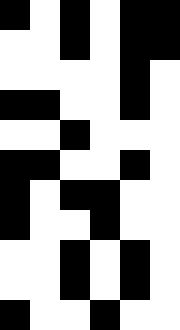[["black", "white", "black", "white", "black", "black"], ["white", "white", "black", "white", "black", "black"], ["white", "white", "white", "white", "black", "white"], ["black", "black", "white", "white", "black", "white"], ["white", "white", "black", "white", "white", "white"], ["black", "black", "white", "white", "black", "white"], ["black", "white", "black", "black", "white", "white"], ["black", "white", "white", "black", "white", "white"], ["white", "white", "black", "white", "black", "white"], ["white", "white", "black", "white", "black", "white"], ["black", "white", "white", "black", "white", "white"]]